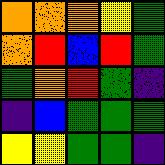[["orange", "orange", "orange", "yellow", "green"], ["orange", "red", "blue", "red", "green"], ["green", "orange", "red", "green", "indigo"], ["indigo", "blue", "green", "green", "green"], ["yellow", "yellow", "green", "green", "indigo"]]